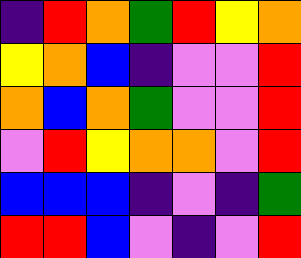[["indigo", "red", "orange", "green", "red", "yellow", "orange"], ["yellow", "orange", "blue", "indigo", "violet", "violet", "red"], ["orange", "blue", "orange", "green", "violet", "violet", "red"], ["violet", "red", "yellow", "orange", "orange", "violet", "red"], ["blue", "blue", "blue", "indigo", "violet", "indigo", "green"], ["red", "red", "blue", "violet", "indigo", "violet", "red"]]